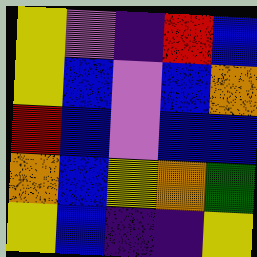[["yellow", "violet", "indigo", "red", "blue"], ["yellow", "blue", "violet", "blue", "orange"], ["red", "blue", "violet", "blue", "blue"], ["orange", "blue", "yellow", "orange", "green"], ["yellow", "blue", "indigo", "indigo", "yellow"]]